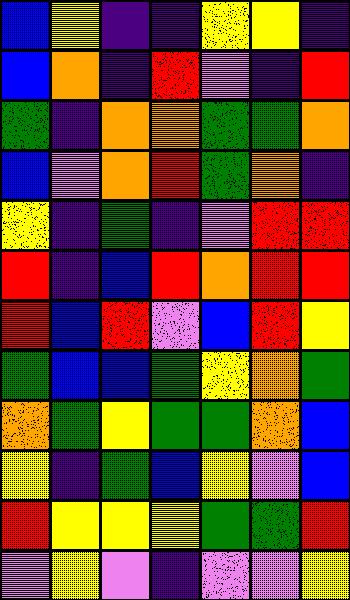[["blue", "yellow", "indigo", "indigo", "yellow", "yellow", "indigo"], ["blue", "orange", "indigo", "red", "violet", "indigo", "red"], ["green", "indigo", "orange", "orange", "green", "green", "orange"], ["blue", "violet", "orange", "red", "green", "orange", "indigo"], ["yellow", "indigo", "green", "indigo", "violet", "red", "red"], ["red", "indigo", "blue", "red", "orange", "red", "red"], ["red", "blue", "red", "violet", "blue", "red", "yellow"], ["green", "blue", "blue", "green", "yellow", "orange", "green"], ["orange", "green", "yellow", "green", "green", "orange", "blue"], ["yellow", "indigo", "green", "blue", "yellow", "violet", "blue"], ["red", "yellow", "yellow", "yellow", "green", "green", "red"], ["violet", "yellow", "violet", "indigo", "violet", "violet", "yellow"]]